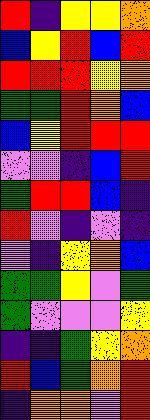[["red", "indigo", "yellow", "yellow", "orange"], ["blue", "yellow", "red", "blue", "red"], ["red", "red", "red", "yellow", "orange"], ["green", "green", "red", "orange", "blue"], ["blue", "yellow", "red", "red", "red"], ["violet", "violet", "indigo", "blue", "red"], ["green", "red", "red", "blue", "indigo"], ["red", "violet", "indigo", "violet", "indigo"], ["violet", "indigo", "yellow", "orange", "blue"], ["green", "green", "yellow", "violet", "green"], ["green", "violet", "violet", "violet", "yellow"], ["indigo", "indigo", "green", "yellow", "orange"], ["red", "blue", "green", "orange", "red"], ["indigo", "orange", "orange", "violet", "red"]]